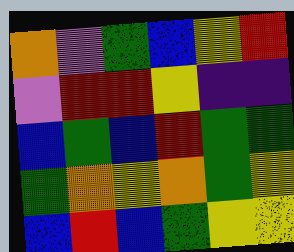[["orange", "violet", "green", "blue", "yellow", "red"], ["violet", "red", "red", "yellow", "indigo", "indigo"], ["blue", "green", "blue", "red", "green", "green"], ["green", "orange", "yellow", "orange", "green", "yellow"], ["blue", "red", "blue", "green", "yellow", "yellow"]]